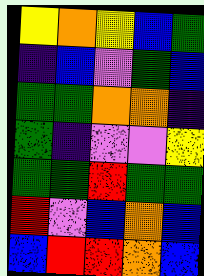[["yellow", "orange", "yellow", "blue", "green"], ["indigo", "blue", "violet", "green", "blue"], ["green", "green", "orange", "orange", "indigo"], ["green", "indigo", "violet", "violet", "yellow"], ["green", "green", "red", "green", "green"], ["red", "violet", "blue", "orange", "blue"], ["blue", "red", "red", "orange", "blue"]]